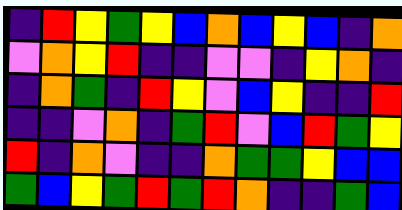[["indigo", "red", "yellow", "green", "yellow", "blue", "orange", "blue", "yellow", "blue", "indigo", "orange"], ["violet", "orange", "yellow", "red", "indigo", "indigo", "violet", "violet", "indigo", "yellow", "orange", "indigo"], ["indigo", "orange", "green", "indigo", "red", "yellow", "violet", "blue", "yellow", "indigo", "indigo", "red"], ["indigo", "indigo", "violet", "orange", "indigo", "green", "red", "violet", "blue", "red", "green", "yellow"], ["red", "indigo", "orange", "violet", "indigo", "indigo", "orange", "green", "green", "yellow", "blue", "blue"], ["green", "blue", "yellow", "green", "red", "green", "red", "orange", "indigo", "indigo", "green", "blue"]]